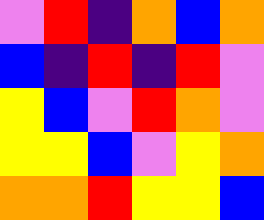[["violet", "red", "indigo", "orange", "blue", "orange"], ["blue", "indigo", "red", "indigo", "red", "violet"], ["yellow", "blue", "violet", "red", "orange", "violet"], ["yellow", "yellow", "blue", "violet", "yellow", "orange"], ["orange", "orange", "red", "yellow", "yellow", "blue"]]